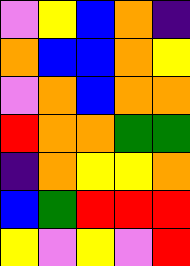[["violet", "yellow", "blue", "orange", "indigo"], ["orange", "blue", "blue", "orange", "yellow"], ["violet", "orange", "blue", "orange", "orange"], ["red", "orange", "orange", "green", "green"], ["indigo", "orange", "yellow", "yellow", "orange"], ["blue", "green", "red", "red", "red"], ["yellow", "violet", "yellow", "violet", "red"]]